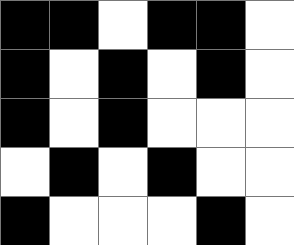[["black", "black", "white", "black", "black", "white"], ["black", "white", "black", "white", "black", "white"], ["black", "white", "black", "white", "white", "white"], ["white", "black", "white", "black", "white", "white"], ["black", "white", "white", "white", "black", "white"]]